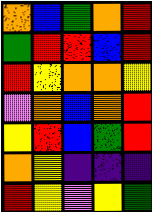[["orange", "blue", "green", "orange", "red"], ["green", "red", "red", "blue", "red"], ["red", "yellow", "orange", "orange", "yellow"], ["violet", "orange", "blue", "orange", "red"], ["yellow", "red", "blue", "green", "red"], ["orange", "yellow", "indigo", "indigo", "indigo"], ["red", "yellow", "violet", "yellow", "green"]]